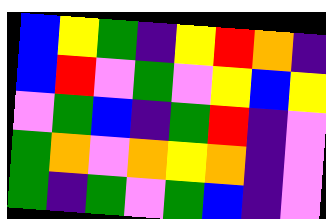[["blue", "yellow", "green", "indigo", "yellow", "red", "orange", "indigo"], ["blue", "red", "violet", "green", "violet", "yellow", "blue", "yellow"], ["violet", "green", "blue", "indigo", "green", "red", "indigo", "violet"], ["green", "orange", "violet", "orange", "yellow", "orange", "indigo", "violet"], ["green", "indigo", "green", "violet", "green", "blue", "indigo", "violet"]]